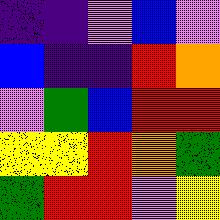[["indigo", "indigo", "violet", "blue", "violet"], ["blue", "indigo", "indigo", "red", "orange"], ["violet", "green", "blue", "red", "red"], ["yellow", "yellow", "red", "orange", "green"], ["green", "red", "red", "violet", "yellow"]]